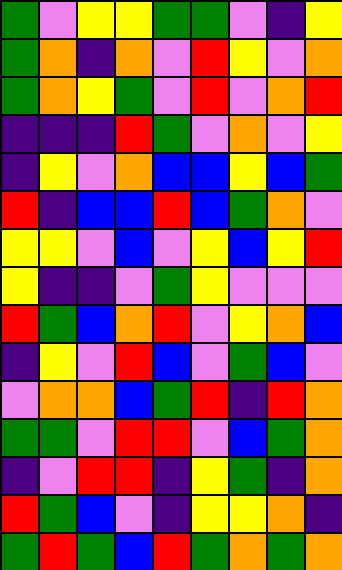[["green", "violet", "yellow", "yellow", "green", "green", "violet", "indigo", "yellow"], ["green", "orange", "indigo", "orange", "violet", "red", "yellow", "violet", "orange"], ["green", "orange", "yellow", "green", "violet", "red", "violet", "orange", "red"], ["indigo", "indigo", "indigo", "red", "green", "violet", "orange", "violet", "yellow"], ["indigo", "yellow", "violet", "orange", "blue", "blue", "yellow", "blue", "green"], ["red", "indigo", "blue", "blue", "red", "blue", "green", "orange", "violet"], ["yellow", "yellow", "violet", "blue", "violet", "yellow", "blue", "yellow", "red"], ["yellow", "indigo", "indigo", "violet", "green", "yellow", "violet", "violet", "violet"], ["red", "green", "blue", "orange", "red", "violet", "yellow", "orange", "blue"], ["indigo", "yellow", "violet", "red", "blue", "violet", "green", "blue", "violet"], ["violet", "orange", "orange", "blue", "green", "red", "indigo", "red", "orange"], ["green", "green", "violet", "red", "red", "violet", "blue", "green", "orange"], ["indigo", "violet", "red", "red", "indigo", "yellow", "green", "indigo", "orange"], ["red", "green", "blue", "violet", "indigo", "yellow", "yellow", "orange", "indigo"], ["green", "red", "green", "blue", "red", "green", "orange", "green", "orange"]]